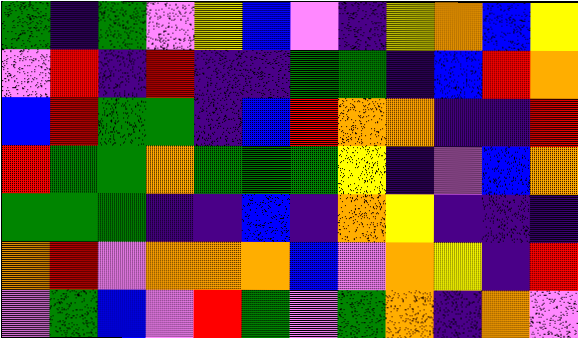[["green", "indigo", "green", "violet", "yellow", "blue", "violet", "indigo", "yellow", "orange", "blue", "yellow"], ["violet", "red", "indigo", "red", "indigo", "indigo", "green", "green", "indigo", "blue", "red", "orange"], ["blue", "red", "green", "green", "indigo", "blue", "red", "orange", "orange", "indigo", "indigo", "red"], ["red", "green", "green", "orange", "green", "green", "green", "yellow", "indigo", "violet", "blue", "orange"], ["green", "green", "green", "indigo", "indigo", "blue", "indigo", "orange", "yellow", "indigo", "indigo", "indigo"], ["orange", "red", "violet", "orange", "orange", "orange", "blue", "violet", "orange", "yellow", "indigo", "red"], ["violet", "green", "blue", "violet", "red", "green", "violet", "green", "orange", "indigo", "orange", "violet"]]